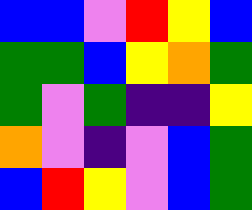[["blue", "blue", "violet", "red", "yellow", "blue"], ["green", "green", "blue", "yellow", "orange", "green"], ["green", "violet", "green", "indigo", "indigo", "yellow"], ["orange", "violet", "indigo", "violet", "blue", "green"], ["blue", "red", "yellow", "violet", "blue", "green"]]